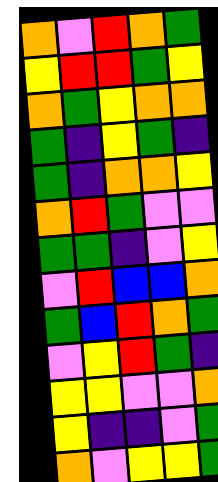[["orange", "violet", "red", "orange", "green"], ["yellow", "red", "red", "green", "yellow"], ["orange", "green", "yellow", "orange", "orange"], ["green", "indigo", "yellow", "green", "indigo"], ["green", "indigo", "orange", "orange", "yellow"], ["orange", "red", "green", "violet", "violet"], ["green", "green", "indigo", "violet", "yellow"], ["violet", "red", "blue", "blue", "orange"], ["green", "blue", "red", "orange", "green"], ["violet", "yellow", "red", "green", "indigo"], ["yellow", "yellow", "violet", "violet", "orange"], ["yellow", "indigo", "indigo", "violet", "green"], ["orange", "violet", "yellow", "yellow", "green"]]